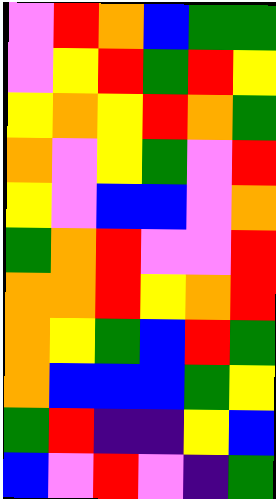[["violet", "red", "orange", "blue", "green", "green"], ["violet", "yellow", "red", "green", "red", "yellow"], ["yellow", "orange", "yellow", "red", "orange", "green"], ["orange", "violet", "yellow", "green", "violet", "red"], ["yellow", "violet", "blue", "blue", "violet", "orange"], ["green", "orange", "red", "violet", "violet", "red"], ["orange", "orange", "red", "yellow", "orange", "red"], ["orange", "yellow", "green", "blue", "red", "green"], ["orange", "blue", "blue", "blue", "green", "yellow"], ["green", "red", "indigo", "indigo", "yellow", "blue"], ["blue", "violet", "red", "violet", "indigo", "green"]]